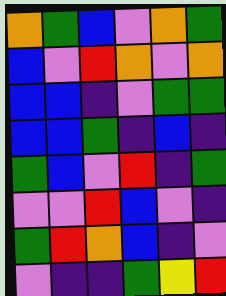[["orange", "green", "blue", "violet", "orange", "green"], ["blue", "violet", "red", "orange", "violet", "orange"], ["blue", "blue", "indigo", "violet", "green", "green"], ["blue", "blue", "green", "indigo", "blue", "indigo"], ["green", "blue", "violet", "red", "indigo", "green"], ["violet", "violet", "red", "blue", "violet", "indigo"], ["green", "red", "orange", "blue", "indigo", "violet"], ["violet", "indigo", "indigo", "green", "yellow", "red"]]